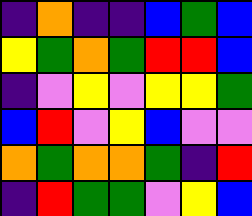[["indigo", "orange", "indigo", "indigo", "blue", "green", "blue"], ["yellow", "green", "orange", "green", "red", "red", "blue"], ["indigo", "violet", "yellow", "violet", "yellow", "yellow", "green"], ["blue", "red", "violet", "yellow", "blue", "violet", "violet"], ["orange", "green", "orange", "orange", "green", "indigo", "red"], ["indigo", "red", "green", "green", "violet", "yellow", "blue"]]